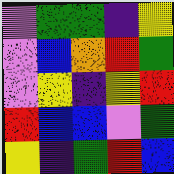[["violet", "green", "green", "indigo", "yellow"], ["violet", "blue", "orange", "red", "green"], ["violet", "yellow", "indigo", "yellow", "red"], ["red", "blue", "blue", "violet", "green"], ["yellow", "indigo", "green", "red", "blue"]]